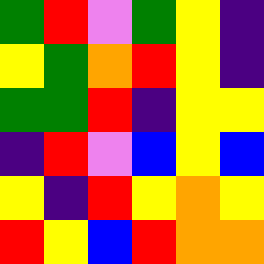[["green", "red", "violet", "green", "yellow", "indigo"], ["yellow", "green", "orange", "red", "yellow", "indigo"], ["green", "green", "red", "indigo", "yellow", "yellow"], ["indigo", "red", "violet", "blue", "yellow", "blue"], ["yellow", "indigo", "red", "yellow", "orange", "yellow"], ["red", "yellow", "blue", "red", "orange", "orange"]]